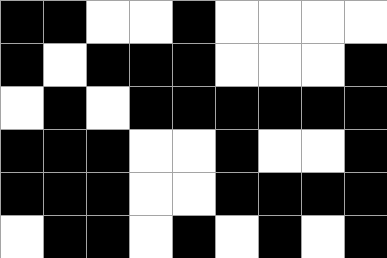[["black", "black", "white", "white", "black", "white", "white", "white", "white"], ["black", "white", "black", "black", "black", "white", "white", "white", "black"], ["white", "black", "white", "black", "black", "black", "black", "black", "black"], ["black", "black", "black", "white", "white", "black", "white", "white", "black"], ["black", "black", "black", "white", "white", "black", "black", "black", "black"], ["white", "black", "black", "white", "black", "white", "black", "white", "black"]]